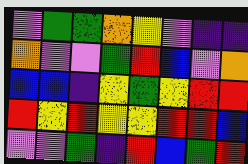[["violet", "green", "green", "orange", "yellow", "violet", "indigo", "indigo"], ["orange", "violet", "violet", "green", "red", "blue", "violet", "orange"], ["blue", "blue", "indigo", "yellow", "green", "yellow", "red", "red"], ["red", "yellow", "red", "yellow", "yellow", "red", "red", "blue"], ["violet", "violet", "green", "indigo", "red", "blue", "green", "red"]]